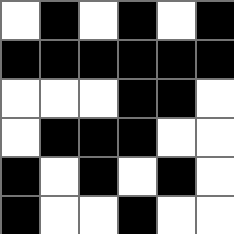[["white", "black", "white", "black", "white", "black"], ["black", "black", "black", "black", "black", "black"], ["white", "white", "white", "black", "black", "white"], ["white", "black", "black", "black", "white", "white"], ["black", "white", "black", "white", "black", "white"], ["black", "white", "white", "black", "white", "white"]]